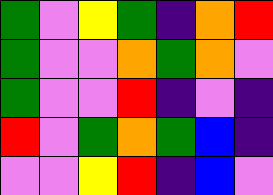[["green", "violet", "yellow", "green", "indigo", "orange", "red"], ["green", "violet", "violet", "orange", "green", "orange", "violet"], ["green", "violet", "violet", "red", "indigo", "violet", "indigo"], ["red", "violet", "green", "orange", "green", "blue", "indigo"], ["violet", "violet", "yellow", "red", "indigo", "blue", "violet"]]